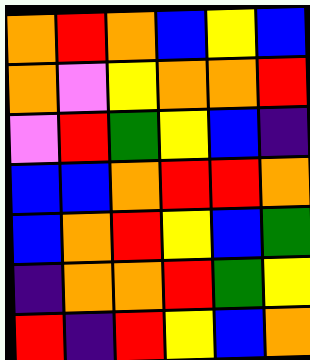[["orange", "red", "orange", "blue", "yellow", "blue"], ["orange", "violet", "yellow", "orange", "orange", "red"], ["violet", "red", "green", "yellow", "blue", "indigo"], ["blue", "blue", "orange", "red", "red", "orange"], ["blue", "orange", "red", "yellow", "blue", "green"], ["indigo", "orange", "orange", "red", "green", "yellow"], ["red", "indigo", "red", "yellow", "blue", "orange"]]